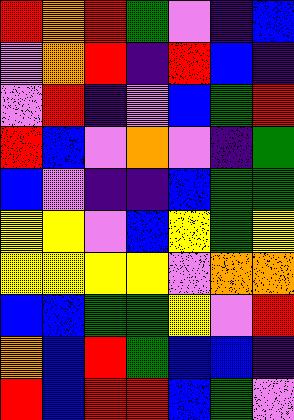[["red", "orange", "red", "green", "violet", "indigo", "blue"], ["violet", "orange", "red", "indigo", "red", "blue", "indigo"], ["violet", "red", "indigo", "violet", "blue", "green", "red"], ["red", "blue", "violet", "orange", "violet", "indigo", "green"], ["blue", "violet", "indigo", "indigo", "blue", "green", "green"], ["yellow", "yellow", "violet", "blue", "yellow", "green", "yellow"], ["yellow", "yellow", "yellow", "yellow", "violet", "orange", "orange"], ["blue", "blue", "green", "green", "yellow", "violet", "red"], ["orange", "blue", "red", "green", "blue", "blue", "indigo"], ["red", "blue", "red", "red", "blue", "green", "violet"]]